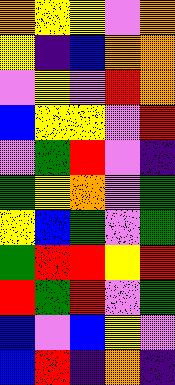[["orange", "yellow", "yellow", "violet", "orange"], ["yellow", "indigo", "blue", "orange", "orange"], ["violet", "yellow", "violet", "red", "orange"], ["blue", "yellow", "yellow", "violet", "red"], ["violet", "green", "red", "violet", "indigo"], ["green", "yellow", "orange", "violet", "green"], ["yellow", "blue", "green", "violet", "green"], ["green", "red", "red", "yellow", "red"], ["red", "green", "red", "violet", "green"], ["blue", "violet", "blue", "yellow", "violet"], ["blue", "red", "indigo", "orange", "indigo"]]